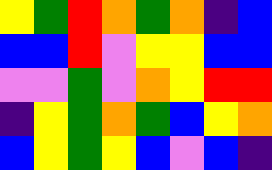[["yellow", "green", "red", "orange", "green", "orange", "indigo", "blue"], ["blue", "blue", "red", "violet", "yellow", "yellow", "blue", "blue"], ["violet", "violet", "green", "violet", "orange", "yellow", "red", "red"], ["indigo", "yellow", "green", "orange", "green", "blue", "yellow", "orange"], ["blue", "yellow", "green", "yellow", "blue", "violet", "blue", "indigo"]]